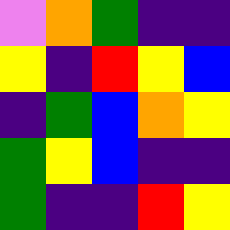[["violet", "orange", "green", "indigo", "indigo"], ["yellow", "indigo", "red", "yellow", "blue"], ["indigo", "green", "blue", "orange", "yellow"], ["green", "yellow", "blue", "indigo", "indigo"], ["green", "indigo", "indigo", "red", "yellow"]]